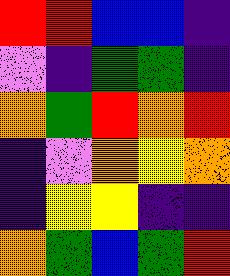[["red", "red", "blue", "blue", "indigo"], ["violet", "indigo", "green", "green", "indigo"], ["orange", "green", "red", "orange", "red"], ["indigo", "violet", "orange", "yellow", "orange"], ["indigo", "yellow", "yellow", "indigo", "indigo"], ["orange", "green", "blue", "green", "red"]]